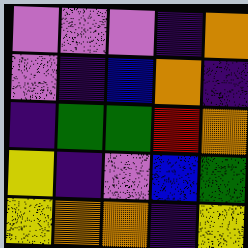[["violet", "violet", "violet", "indigo", "orange"], ["violet", "indigo", "blue", "orange", "indigo"], ["indigo", "green", "green", "red", "orange"], ["yellow", "indigo", "violet", "blue", "green"], ["yellow", "orange", "orange", "indigo", "yellow"]]